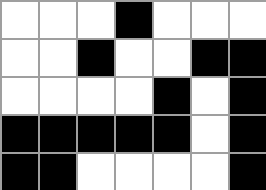[["white", "white", "white", "black", "white", "white", "white"], ["white", "white", "black", "white", "white", "black", "black"], ["white", "white", "white", "white", "black", "white", "black"], ["black", "black", "black", "black", "black", "white", "black"], ["black", "black", "white", "white", "white", "white", "black"]]